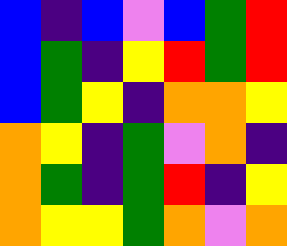[["blue", "indigo", "blue", "violet", "blue", "green", "red"], ["blue", "green", "indigo", "yellow", "red", "green", "red"], ["blue", "green", "yellow", "indigo", "orange", "orange", "yellow"], ["orange", "yellow", "indigo", "green", "violet", "orange", "indigo"], ["orange", "green", "indigo", "green", "red", "indigo", "yellow"], ["orange", "yellow", "yellow", "green", "orange", "violet", "orange"]]